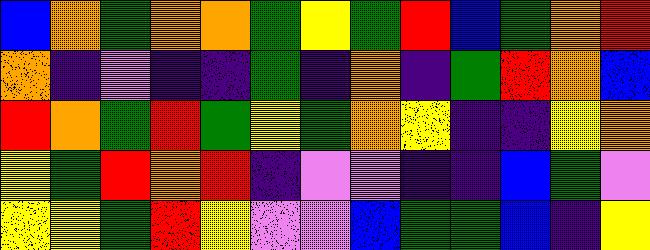[["blue", "orange", "green", "orange", "orange", "green", "yellow", "green", "red", "blue", "green", "orange", "red"], ["orange", "indigo", "violet", "indigo", "indigo", "green", "indigo", "orange", "indigo", "green", "red", "orange", "blue"], ["red", "orange", "green", "red", "green", "yellow", "green", "orange", "yellow", "indigo", "indigo", "yellow", "orange"], ["yellow", "green", "red", "orange", "red", "indigo", "violet", "violet", "indigo", "indigo", "blue", "green", "violet"], ["yellow", "yellow", "green", "red", "yellow", "violet", "violet", "blue", "green", "green", "blue", "indigo", "yellow"]]